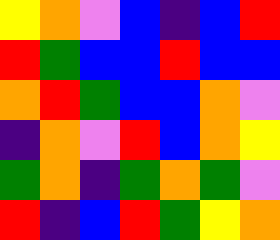[["yellow", "orange", "violet", "blue", "indigo", "blue", "red"], ["red", "green", "blue", "blue", "red", "blue", "blue"], ["orange", "red", "green", "blue", "blue", "orange", "violet"], ["indigo", "orange", "violet", "red", "blue", "orange", "yellow"], ["green", "orange", "indigo", "green", "orange", "green", "violet"], ["red", "indigo", "blue", "red", "green", "yellow", "orange"]]